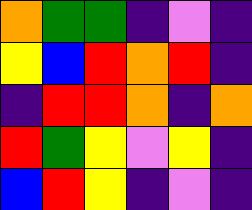[["orange", "green", "green", "indigo", "violet", "indigo"], ["yellow", "blue", "red", "orange", "red", "indigo"], ["indigo", "red", "red", "orange", "indigo", "orange"], ["red", "green", "yellow", "violet", "yellow", "indigo"], ["blue", "red", "yellow", "indigo", "violet", "indigo"]]